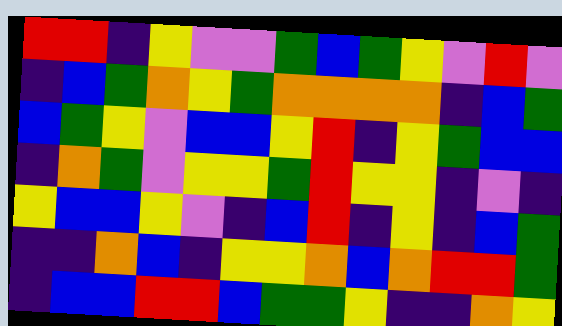[["red", "red", "indigo", "yellow", "violet", "violet", "green", "blue", "green", "yellow", "violet", "red", "violet"], ["indigo", "blue", "green", "orange", "yellow", "green", "orange", "orange", "orange", "orange", "indigo", "blue", "green"], ["blue", "green", "yellow", "violet", "blue", "blue", "yellow", "red", "indigo", "yellow", "green", "blue", "blue"], ["indigo", "orange", "green", "violet", "yellow", "yellow", "green", "red", "yellow", "yellow", "indigo", "violet", "indigo"], ["yellow", "blue", "blue", "yellow", "violet", "indigo", "blue", "red", "indigo", "yellow", "indigo", "blue", "green"], ["indigo", "indigo", "orange", "blue", "indigo", "yellow", "yellow", "orange", "blue", "orange", "red", "red", "green"], ["indigo", "blue", "blue", "red", "red", "blue", "green", "green", "yellow", "indigo", "indigo", "orange", "yellow"]]